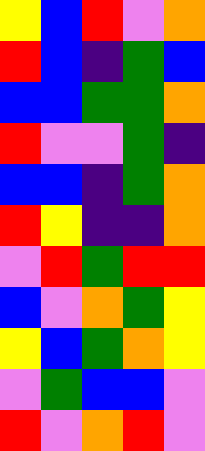[["yellow", "blue", "red", "violet", "orange"], ["red", "blue", "indigo", "green", "blue"], ["blue", "blue", "green", "green", "orange"], ["red", "violet", "violet", "green", "indigo"], ["blue", "blue", "indigo", "green", "orange"], ["red", "yellow", "indigo", "indigo", "orange"], ["violet", "red", "green", "red", "red"], ["blue", "violet", "orange", "green", "yellow"], ["yellow", "blue", "green", "orange", "yellow"], ["violet", "green", "blue", "blue", "violet"], ["red", "violet", "orange", "red", "violet"]]